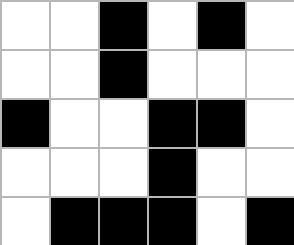[["white", "white", "black", "white", "black", "white"], ["white", "white", "black", "white", "white", "white"], ["black", "white", "white", "black", "black", "white"], ["white", "white", "white", "black", "white", "white"], ["white", "black", "black", "black", "white", "black"]]